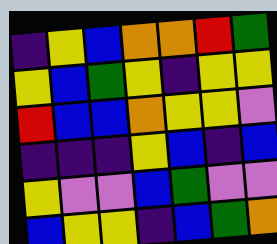[["indigo", "yellow", "blue", "orange", "orange", "red", "green"], ["yellow", "blue", "green", "yellow", "indigo", "yellow", "yellow"], ["red", "blue", "blue", "orange", "yellow", "yellow", "violet"], ["indigo", "indigo", "indigo", "yellow", "blue", "indigo", "blue"], ["yellow", "violet", "violet", "blue", "green", "violet", "violet"], ["blue", "yellow", "yellow", "indigo", "blue", "green", "orange"]]